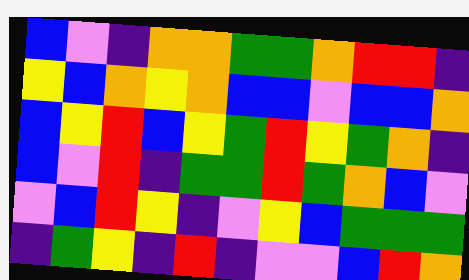[["blue", "violet", "indigo", "orange", "orange", "green", "green", "orange", "red", "red", "indigo"], ["yellow", "blue", "orange", "yellow", "orange", "blue", "blue", "violet", "blue", "blue", "orange"], ["blue", "yellow", "red", "blue", "yellow", "green", "red", "yellow", "green", "orange", "indigo"], ["blue", "violet", "red", "indigo", "green", "green", "red", "green", "orange", "blue", "violet"], ["violet", "blue", "red", "yellow", "indigo", "violet", "yellow", "blue", "green", "green", "green"], ["indigo", "green", "yellow", "indigo", "red", "indigo", "violet", "violet", "blue", "red", "orange"]]